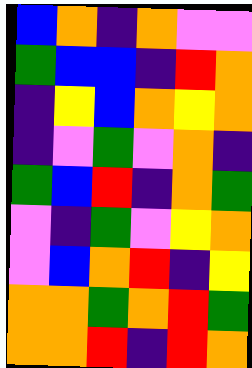[["blue", "orange", "indigo", "orange", "violet", "violet"], ["green", "blue", "blue", "indigo", "red", "orange"], ["indigo", "yellow", "blue", "orange", "yellow", "orange"], ["indigo", "violet", "green", "violet", "orange", "indigo"], ["green", "blue", "red", "indigo", "orange", "green"], ["violet", "indigo", "green", "violet", "yellow", "orange"], ["violet", "blue", "orange", "red", "indigo", "yellow"], ["orange", "orange", "green", "orange", "red", "green"], ["orange", "orange", "red", "indigo", "red", "orange"]]